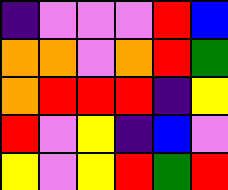[["indigo", "violet", "violet", "violet", "red", "blue"], ["orange", "orange", "violet", "orange", "red", "green"], ["orange", "red", "red", "red", "indigo", "yellow"], ["red", "violet", "yellow", "indigo", "blue", "violet"], ["yellow", "violet", "yellow", "red", "green", "red"]]